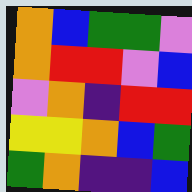[["orange", "blue", "green", "green", "violet"], ["orange", "red", "red", "violet", "blue"], ["violet", "orange", "indigo", "red", "red"], ["yellow", "yellow", "orange", "blue", "green"], ["green", "orange", "indigo", "indigo", "blue"]]